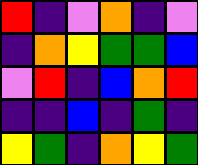[["red", "indigo", "violet", "orange", "indigo", "violet"], ["indigo", "orange", "yellow", "green", "green", "blue"], ["violet", "red", "indigo", "blue", "orange", "red"], ["indigo", "indigo", "blue", "indigo", "green", "indigo"], ["yellow", "green", "indigo", "orange", "yellow", "green"]]